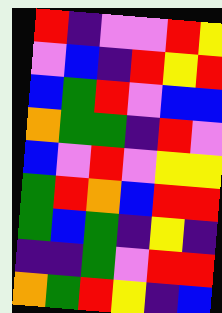[["red", "indigo", "violet", "violet", "red", "yellow"], ["violet", "blue", "indigo", "red", "yellow", "red"], ["blue", "green", "red", "violet", "blue", "blue"], ["orange", "green", "green", "indigo", "red", "violet"], ["blue", "violet", "red", "violet", "yellow", "yellow"], ["green", "red", "orange", "blue", "red", "red"], ["green", "blue", "green", "indigo", "yellow", "indigo"], ["indigo", "indigo", "green", "violet", "red", "red"], ["orange", "green", "red", "yellow", "indigo", "blue"]]